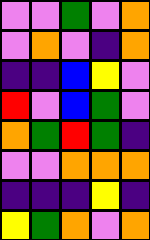[["violet", "violet", "green", "violet", "orange"], ["violet", "orange", "violet", "indigo", "orange"], ["indigo", "indigo", "blue", "yellow", "violet"], ["red", "violet", "blue", "green", "violet"], ["orange", "green", "red", "green", "indigo"], ["violet", "violet", "orange", "orange", "orange"], ["indigo", "indigo", "indigo", "yellow", "indigo"], ["yellow", "green", "orange", "violet", "orange"]]